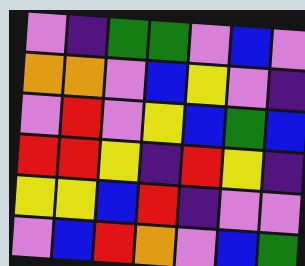[["violet", "indigo", "green", "green", "violet", "blue", "violet"], ["orange", "orange", "violet", "blue", "yellow", "violet", "indigo"], ["violet", "red", "violet", "yellow", "blue", "green", "blue"], ["red", "red", "yellow", "indigo", "red", "yellow", "indigo"], ["yellow", "yellow", "blue", "red", "indigo", "violet", "violet"], ["violet", "blue", "red", "orange", "violet", "blue", "green"]]